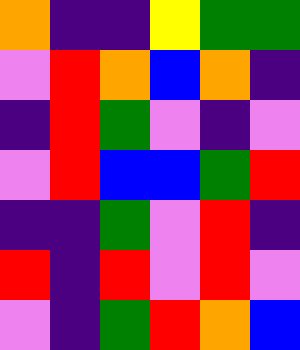[["orange", "indigo", "indigo", "yellow", "green", "green"], ["violet", "red", "orange", "blue", "orange", "indigo"], ["indigo", "red", "green", "violet", "indigo", "violet"], ["violet", "red", "blue", "blue", "green", "red"], ["indigo", "indigo", "green", "violet", "red", "indigo"], ["red", "indigo", "red", "violet", "red", "violet"], ["violet", "indigo", "green", "red", "orange", "blue"]]